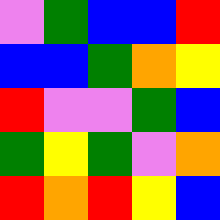[["violet", "green", "blue", "blue", "red"], ["blue", "blue", "green", "orange", "yellow"], ["red", "violet", "violet", "green", "blue"], ["green", "yellow", "green", "violet", "orange"], ["red", "orange", "red", "yellow", "blue"]]